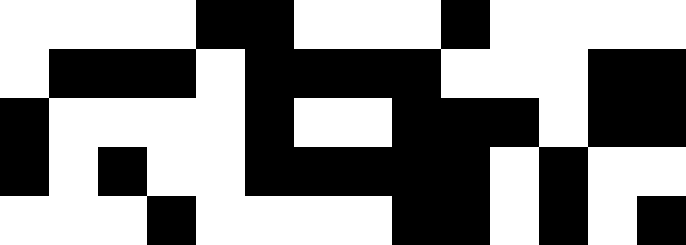[["white", "white", "white", "white", "black", "black", "white", "white", "white", "black", "white", "white", "white", "white"], ["white", "black", "black", "black", "white", "black", "black", "black", "black", "white", "white", "white", "black", "black"], ["black", "white", "white", "white", "white", "black", "white", "white", "black", "black", "black", "white", "black", "black"], ["black", "white", "black", "white", "white", "black", "black", "black", "black", "black", "white", "black", "white", "white"], ["white", "white", "white", "black", "white", "white", "white", "white", "black", "black", "white", "black", "white", "black"]]